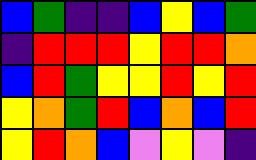[["blue", "green", "indigo", "indigo", "blue", "yellow", "blue", "green"], ["indigo", "red", "red", "red", "yellow", "red", "red", "orange"], ["blue", "red", "green", "yellow", "yellow", "red", "yellow", "red"], ["yellow", "orange", "green", "red", "blue", "orange", "blue", "red"], ["yellow", "red", "orange", "blue", "violet", "yellow", "violet", "indigo"]]